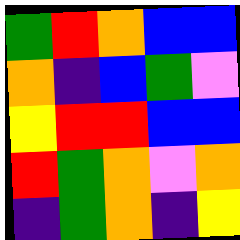[["green", "red", "orange", "blue", "blue"], ["orange", "indigo", "blue", "green", "violet"], ["yellow", "red", "red", "blue", "blue"], ["red", "green", "orange", "violet", "orange"], ["indigo", "green", "orange", "indigo", "yellow"]]